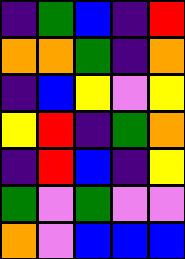[["indigo", "green", "blue", "indigo", "red"], ["orange", "orange", "green", "indigo", "orange"], ["indigo", "blue", "yellow", "violet", "yellow"], ["yellow", "red", "indigo", "green", "orange"], ["indigo", "red", "blue", "indigo", "yellow"], ["green", "violet", "green", "violet", "violet"], ["orange", "violet", "blue", "blue", "blue"]]